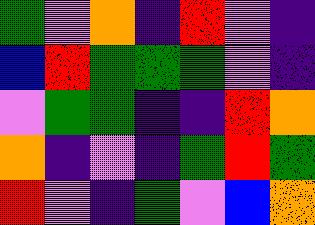[["green", "violet", "orange", "indigo", "red", "violet", "indigo"], ["blue", "red", "green", "green", "green", "violet", "indigo"], ["violet", "green", "green", "indigo", "indigo", "red", "orange"], ["orange", "indigo", "violet", "indigo", "green", "red", "green"], ["red", "violet", "indigo", "green", "violet", "blue", "orange"]]